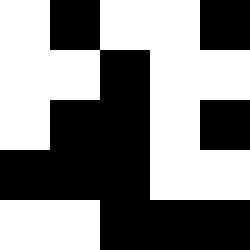[["white", "black", "white", "white", "black"], ["white", "white", "black", "white", "white"], ["white", "black", "black", "white", "black"], ["black", "black", "black", "white", "white"], ["white", "white", "black", "black", "black"]]